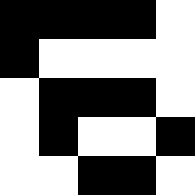[["black", "black", "black", "black", "white"], ["black", "white", "white", "white", "white"], ["white", "black", "black", "black", "white"], ["white", "black", "white", "white", "black"], ["white", "white", "black", "black", "white"]]